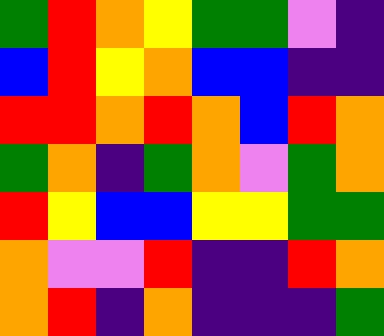[["green", "red", "orange", "yellow", "green", "green", "violet", "indigo"], ["blue", "red", "yellow", "orange", "blue", "blue", "indigo", "indigo"], ["red", "red", "orange", "red", "orange", "blue", "red", "orange"], ["green", "orange", "indigo", "green", "orange", "violet", "green", "orange"], ["red", "yellow", "blue", "blue", "yellow", "yellow", "green", "green"], ["orange", "violet", "violet", "red", "indigo", "indigo", "red", "orange"], ["orange", "red", "indigo", "orange", "indigo", "indigo", "indigo", "green"]]